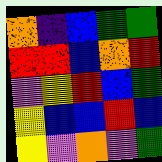[["orange", "indigo", "blue", "green", "green"], ["red", "red", "blue", "orange", "red"], ["violet", "yellow", "red", "blue", "green"], ["yellow", "blue", "blue", "red", "blue"], ["yellow", "violet", "orange", "violet", "green"]]